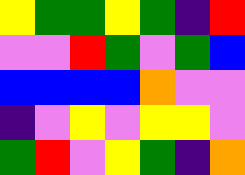[["yellow", "green", "green", "yellow", "green", "indigo", "red"], ["violet", "violet", "red", "green", "violet", "green", "blue"], ["blue", "blue", "blue", "blue", "orange", "violet", "violet"], ["indigo", "violet", "yellow", "violet", "yellow", "yellow", "violet"], ["green", "red", "violet", "yellow", "green", "indigo", "orange"]]